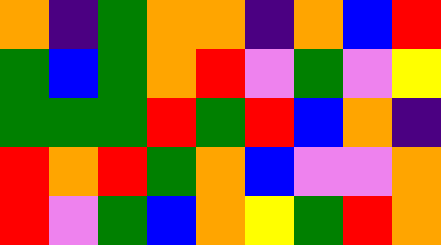[["orange", "indigo", "green", "orange", "orange", "indigo", "orange", "blue", "red"], ["green", "blue", "green", "orange", "red", "violet", "green", "violet", "yellow"], ["green", "green", "green", "red", "green", "red", "blue", "orange", "indigo"], ["red", "orange", "red", "green", "orange", "blue", "violet", "violet", "orange"], ["red", "violet", "green", "blue", "orange", "yellow", "green", "red", "orange"]]